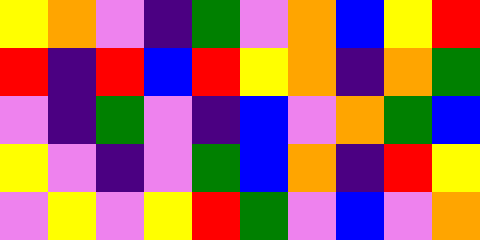[["yellow", "orange", "violet", "indigo", "green", "violet", "orange", "blue", "yellow", "red"], ["red", "indigo", "red", "blue", "red", "yellow", "orange", "indigo", "orange", "green"], ["violet", "indigo", "green", "violet", "indigo", "blue", "violet", "orange", "green", "blue"], ["yellow", "violet", "indigo", "violet", "green", "blue", "orange", "indigo", "red", "yellow"], ["violet", "yellow", "violet", "yellow", "red", "green", "violet", "blue", "violet", "orange"]]